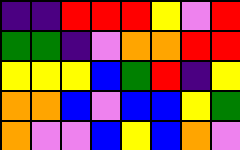[["indigo", "indigo", "red", "red", "red", "yellow", "violet", "red"], ["green", "green", "indigo", "violet", "orange", "orange", "red", "red"], ["yellow", "yellow", "yellow", "blue", "green", "red", "indigo", "yellow"], ["orange", "orange", "blue", "violet", "blue", "blue", "yellow", "green"], ["orange", "violet", "violet", "blue", "yellow", "blue", "orange", "violet"]]